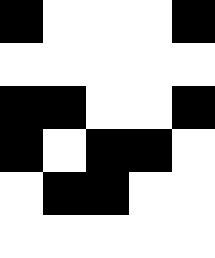[["black", "white", "white", "white", "black"], ["white", "white", "white", "white", "white"], ["black", "black", "white", "white", "black"], ["black", "white", "black", "black", "white"], ["white", "black", "black", "white", "white"], ["white", "white", "white", "white", "white"]]